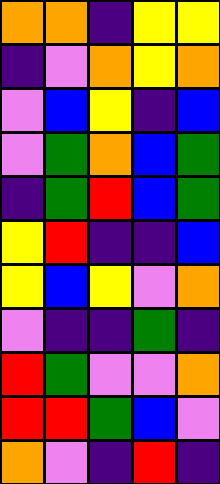[["orange", "orange", "indigo", "yellow", "yellow"], ["indigo", "violet", "orange", "yellow", "orange"], ["violet", "blue", "yellow", "indigo", "blue"], ["violet", "green", "orange", "blue", "green"], ["indigo", "green", "red", "blue", "green"], ["yellow", "red", "indigo", "indigo", "blue"], ["yellow", "blue", "yellow", "violet", "orange"], ["violet", "indigo", "indigo", "green", "indigo"], ["red", "green", "violet", "violet", "orange"], ["red", "red", "green", "blue", "violet"], ["orange", "violet", "indigo", "red", "indigo"]]